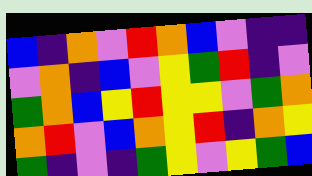[["blue", "indigo", "orange", "violet", "red", "orange", "blue", "violet", "indigo", "indigo"], ["violet", "orange", "indigo", "blue", "violet", "yellow", "green", "red", "indigo", "violet"], ["green", "orange", "blue", "yellow", "red", "yellow", "yellow", "violet", "green", "orange"], ["orange", "red", "violet", "blue", "orange", "yellow", "red", "indigo", "orange", "yellow"], ["green", "indigo", "violet", "indigo", "green", "yellow", "violet", "yellow", "green", "blue"]]